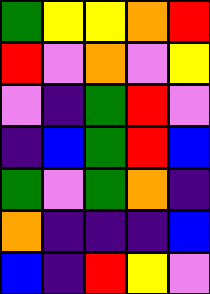[["green", "yellow", "yellow", "orange", "red"], ["red", "violet", "orange", "violet", "yellow"], ["violet", "indigo", "green", "red", "violet"], ["indigo", "blue", "green", "red", "blue"], ["green", "violet", "green", "orange", "indigo"], ["orange", "indigo", "indigo", "indigo", "blue"], ["blue", "indigo", "red", "yellow", "violet"]]